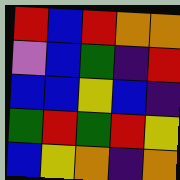[["red", "blue", "red", "orange", "orange"], ["violet", "blue", "green", "indigo", "red"], ["blue", "blue", "yellow", "blue", "indigo"], ["green", "red", "green", "red", "yellow"], ["blue", "yellow", "orange", "indigo", "orange"]]